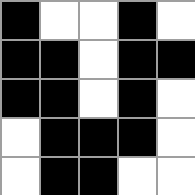[["black", "white", "white", "black", "white"], ["black", "black", "white", "black", "black"], ["black", "black", "white", "black", "white"], ["white", "black", "black", "black", "white"], ["white", "black", "black", "white", "white"]]